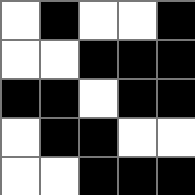[["white", "black", "white", "white", "black"], ["white", "white", "black", "black", "black"], ["black", "black", "white", "black", "black"], ["white", "black", "black", "white", "white"], ["white", "white", "black", "black", "black"]]